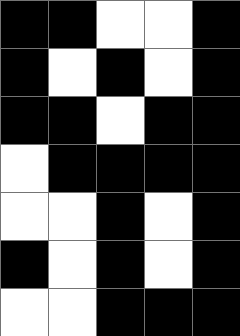[["black", "black", "white", "white", "black"], ["black", "white", "black", "white", "black"], ["black", "black", "white", "black", "black"], ["white", "black", "black", "black", "black"], ["white", "white", "black", "white", "black"], ["black", "white", "black", "white", "black"], ["white", "white", "black", "black", "black"]]